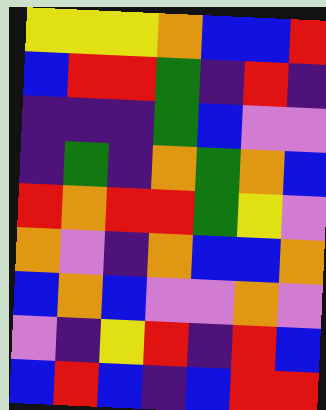[["yellow", "yellow", "yellow", "orange", "blue", "blue", "red"], ["blue", "red", "red", "green", "indigo", "red", "indigo"], ["indigo", "indigo", "indigo", "green", "blue", "violet", "violet"], ["indigo", "green", "indigo", "orange", "green", "orange", "blue"], ["red", "orange", "red", "red", "green", "yellow", "violet"], ["orange", "violet", "indigo", "orange", "blue", "blue", "orange"], ["blue", "orange", "blue", "violet", "violet", "orange", "violet"], ["violet", "indigo", "yellow", "red", "indigo", "red", "blue"], ["blue", "red", "blue", "indigo", "blue", "red", "red"]]